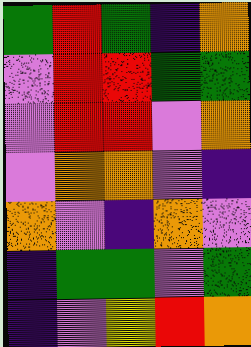[["green", "red", "green", "indigo", "orange"], ["violet", "red", "red", "green", "green"], ["violet", "red", "red", "violet", "orange"], ["violet", "orange", "orange", "violet", "indigo"], ["orange", "violet", "indigo", "orange", "violet"], ["indigo", "green", "green", "violet", "green"], ["indigo", "violet", "yellow", "red", "orange"]]